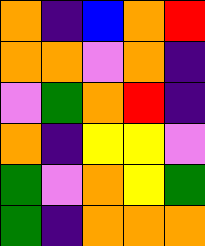[["orange", "indigo", "blue", "orange", "red"], ["orange", "orange", "violet", "orange", "indigo"], ["violet", "green", "orange", "red", "indigo"], ["orange", "indigo", "yellow", "yellow", "violet"], ["green", "violet", "orange", "yellow", "green"], ["green", "indigo", "orange", "orange", "orange"]]